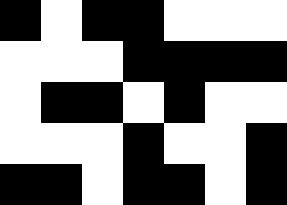[["black", "white", "black", "black", "white", "white", "white"], ["white", "white", "white", "black", "black", "black", "black"], ["white", "black", "black", "white", "black", "white", "white"], ["white", "white", "white", "black", "white", "white", "black"], ["black", "black", "white", "black", "black", "white", "black"]]